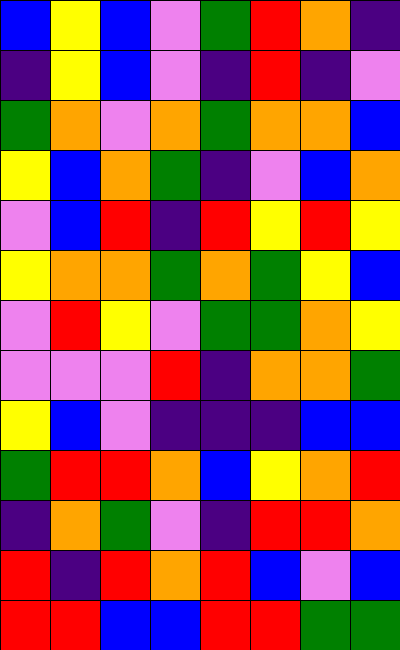[["blue", "yellow", "blue", "violet", "green", "red", "orange", "indigo"], ["indigo", "yellow", "blue", "violet", "indigo", "red", "indigo", "violet"], ["green", "orange", "violet", "orange", "green", "orange", "orange", "blue"], ["yellow", "blue", "orange", "green", "indigo", "violet", "blue", "orange"], ["violet", "blue", "red", "indigo", "red", "yellow", "red", "yellow"], ["yellow", "orange", "orange", "green", "orange", "green", "yellow", "blue"], ["violet", "red", "yellow", "violet", "green", "green", "orange", "yellow"], ["violet", "violet", "violet", "red", "indigo", "orange", "orange", "green"], ["yellow", "blue", "violet", "indigo", "indigo", "indigo", "blue", "blue"], ["green", "red", "red", "orange", "blue", "yellow", "orange", "red"], ["indigo", "orange", "green", "violet", "indigo", "red", "red", "orange"], ["red", "indigo", "red", "orange", "red", "blue", "violet", "blue"], ["red", "red", "blue", "blue", "red", "red", "green", "green"]]